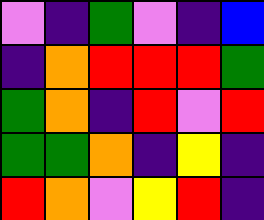[["violet", "indigo", "green", "violet", "indigo", "blue"], ["indigo", "orange", "red", "red", "red", "green"], ["green", "orange", "indigo", "red", "violet", "red"], ["green", "green", "orange", "indigo", "yellow", "indigo"], ["red", "orange", "violet", "yellow", "red", "indigo"]]